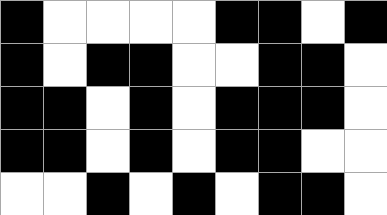[["black", "white", "white", "white", "white", "black", "black", "white", "black"], ["black", "white", "black", "black", "white", "white", "black", "black", "white"], ["black", "black", "white", "black", "white", "black", "black", "black", "white"], ["black", "black", "white", "black", "white", "black", "black", "white", "white"], ["white", "white", "black", "white", "black", "white", "black", "black", "white"]]